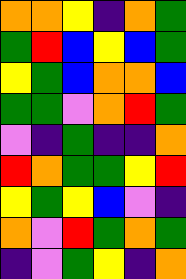[["orange", "orange", "yellow", "indigo", "orange", "green"], ["green", "red", "blue", "yellow", "blue", "green"], ["yellow", "green", "blue", "orange", "orange", "blue"], ["green", "green", "violet", "orange", "red", "green"], ["violet", "indigo", "green", "indigo", "indigo", "orange"], ["red", "orange", "green", "green", "yellow", "red"], ["yellow", "green", "yellow", "blue", "violet", "indigo"], ["orange", "violet", "red", "green", "orange", "green"], ["indigo", "violet", "green", "yellow", "indigo", "orange"]]